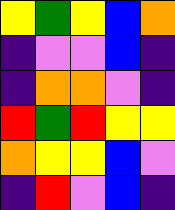[["yellow", "green", "yellow", "blue", "orange"], ["indigo", "violet", "violet", "blue", "indigo"], ["indigo", "orange", "orange", "violet", "indigo"], ["red", "green", "red", "yellow", "yellow"], ["orange", "yellow", "yellow", "blue", "violet"], ["indigo", "red", "violet", "blue", "indigo"]]